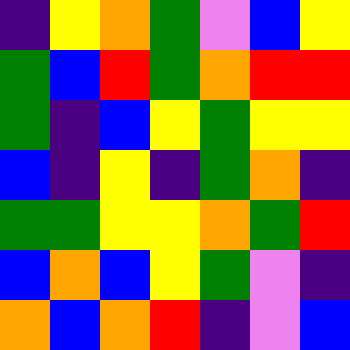[["indigo", "yellow", "orange", "green", "violet", "blue", "yellow"], ["green", "blue", "red", "green", "orange", "red", "red"], ["green", "indigo", "blue", "yellow", "green", "yellow", "yellow"], ["blue", "indigo", "yellow", "indigo", "green", "orange", "indigo"], ["green", "green", "yellow", "yellow", "orange", "green", "red"], ["blue", "orange", "blue", "yellow", "green", "violet", "indigo"], ["orange", "blue", "orange", "red", "indigo", "violet", "blue"]]